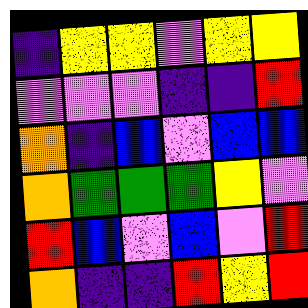[["indigo", "yellow", "yellow", "violet", "yellow", "yellow"], ["violet", "violet", "violet", "indigo", "indigo", "red"], ["orange", "indigo", "blue", "violet", "blue", "blue"], ["orange", "green", "green", "green", "yellow", "violet"], ["red", "blue", "violet", "blue", "violet", "red"], ["orange", "indigo", "indigo", "red", "yellow", "red"]]